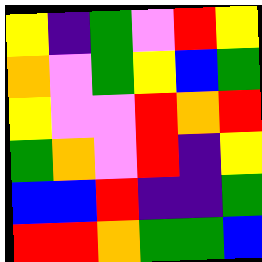[["yellow", "indigo", "green", "violet", "red", "yellow"], ["orange", "violet", "green", "yellow", "blue", "green"], ["yellow", "violet", "violet", "red", "orange", "red"], ["green", "orange", "violet", "red", "indigo", "yellow"], ["blue", "blue", "red", "indigo", "indigo", "green"], ["red", "red", "orange", "green", "green", "blue"]]